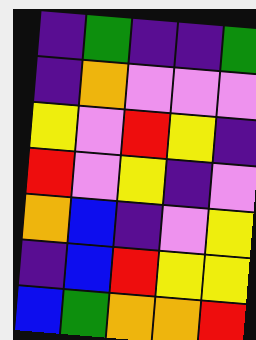[["indigo", "green", "indigo", "indigo", "green"], ["indigo", "orange", "violet", "violet", "violet"], ["yellow", "violet", "red", "yellow", "indigo"], ["red", "violet", "yellow", "indigo", "violet"], ["orange", "blue", "indigo", "violet", "yellow"], ["indigo", "blue", "red", "yellow", "yellow"], ["blue", "green", "orange", "orange", "red"]]